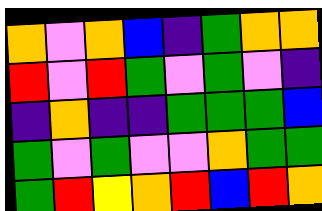[["orange", "violet", "orange", "blue", "indigo", "green", "orange", "orange"], ["red", "violet", "red", "green", "violet", "green", "violet", "indigo"], ["indigo", "orange", "indigo", "indigo", "green", "green", "green", "blue"], ["green", "violet", "green", "violet", "violet", "orange", "green", "green"], ["green", "red", "yellow", "orange", "red", "blue", "red", "orange"]]